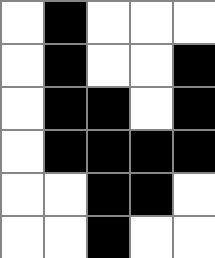[["white", "black", "white", "white", "white"], ["white", "black", "white", "white", "black"], ["white", "black", "black", "white", "black"], ["white", "black", "black", "black", "black"], ["white", "white", "black", "black", "white"], ["white", "white", "black", "white", "white"]]